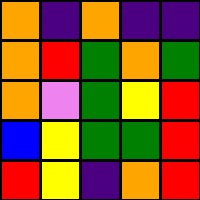[["orange", "indigo", "orange", "indigo", "indigo"], ["orange", "red", "green", "orange", "green"], ["orange", "violet", "green", "yellow", "red"], ["blue", "yellow", "green", "green", "red"], ["red", "yellow", "indigo", "orange", "red"]]